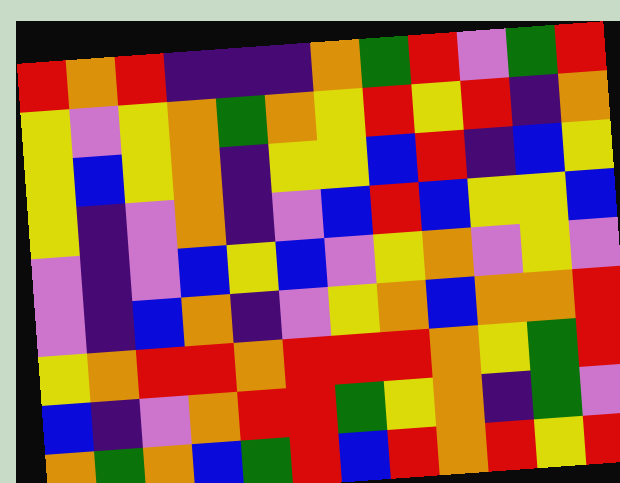[["red", "orange", "red", "indigo", "indigo", "indigo", "orange", "green", "red", "violet", "green", "red"], ["yellow", "violet", "yellow", "orange", "green", "orange", "yellow", "red", "yellow", "red", "indigo", "orange"], ["yellow", "blue", "yellow", "orange", "indigo", "yellow", "yellow", "blue", "red", "indigo", "blue", "yellow"], ["yellow", "indigo", "violet", "orange", "indigo", "violet", "blue", "red", "blue", "yellow", "yellow", "blue"], ["violet", "indigo", "violet", "blue", "yellow", "blue", "violet", "yellow", "orange", "violet", "yellow", "violet"], ["violet", "indigo", "blue", "orange", "indigo", "violet", "yellow", "orange", "blue", "orange", "orange", "red"], ["yellow", "orange", "red", "red", "orange", "red", "red", "red", "orange", "yellow", "green", "red"], ["blue", "indigo", "violet", "orange", "red", "red", "green", "yellow", "orange", "indigo", "green", "violet"], ["orange", "green", "orange", "blue", "green", "red", "blue", "red", "orange", "red", "yellow", "red"]]